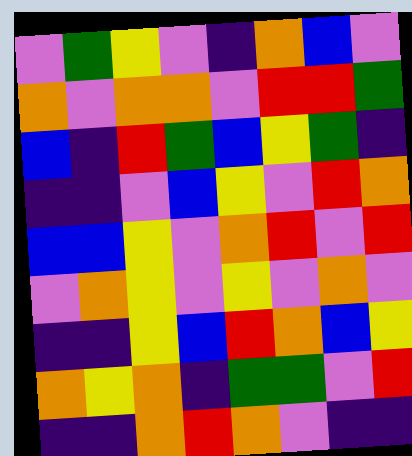[["violet", "green", "yellow", "violet", "indigo", "orange", "blue", "violet"], ["orange", "violet", "orange", "orange", "violet", "red", "red", "green"], ["blue", "indigo", "red", "green", "blue", "yellow", "green", "indigo"], ["indigo", "indigo", "violet", "blue", "yellow", "violet", "red", "orange"], ["blue", "blue", "yellow", "violet", "orange", "red", "violet", "red"], ["violet", "orange", "yellow", "violet", "yellow", "violet", "orange", "violet"], ["indigo", "indigo", "yellow", "blue", "red", "orange", "blue", "yellow"], ["orange", "yellow", "orange", "indigo", "green", "green", "violet", "red"], ["indigo", "indigo", "orange", "red", "orange", "violet", "indigo", "indigo"]]